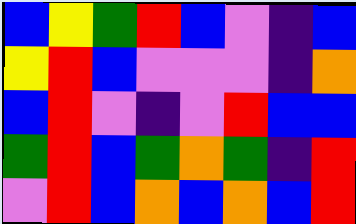[["blue", "yellow", "green", "red", "blue", "violet", "indigo", "blue"], ["yellow", "red", "blue", "violet", "violet", "violet", "indigo", "orange"], ["blue", "red", "violet", "indigo", "violet", "red", "blue", "blue"], ["green", "red", "blue", "green", "orange", "green", "indigo", "red"], ["violet", "red", "blue", "orange", "blue", "orange", "blue", "red"]]